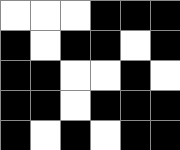[["white", "white", "white", "black", "black", "black"], ["black", "white", "black", "black", "white", "black"], ["black", "black", "white", "white", "black", "white"], ["black", "black", "white", "black", "black", "black"], ["black", "white", "black", "white", "black", "black"]]